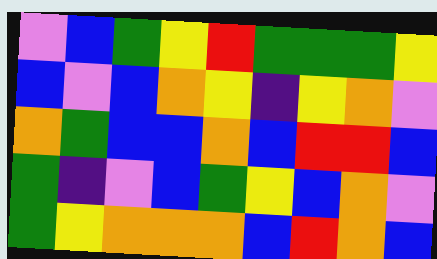[["violet", "blue", "green", "yellow", "red", "green", "green", "green", "yellow"], ["blue", "violet", "blue", "orange", "yellow", "indigo", "yellow", "orange", "violet"], ["orange", "green", "blue", "blue", "orange", "blue", "red", "red", "blue"], ["green", "indigo", "violet", "blue", "green", "yellow", "blue", "orange", "violet"], ["green", "yellow", "orange", "orange", "orange", "blue", "red", "orange", "blue"]]